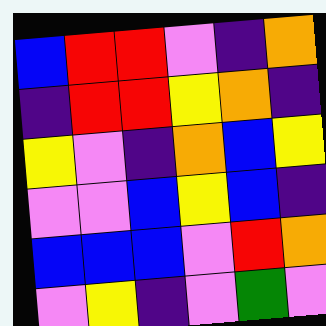[["blue", "red", "red", "violet", "indigo", "orange"], ["indigo", "red", "red", "yellow", "orange", "indigo"], ["yellow", "violet", "indigo", "orange", "blue", "yellow"], ["violet", "violet", "blue", "yellow", "blue", "indigo"], ["blue", "blue", "blue", "violet", "red", "orange"], ["violet", "yellow", "indigo", "violet", "green", "violet"]]